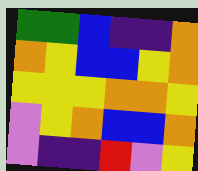[["green", "green", "blue", "indigo", "indigo", "orange"], ["orange", "yellow", "blue", "blue", "yellow", "orange"], ["yellow", "yellow", "yellow", "orange", "orange", "yellow"], ["violet", "yellow", "orange", "blue", "blue", "orange"], ["violet", "indigo", "indigo", "red", "violet", "yellow"]]